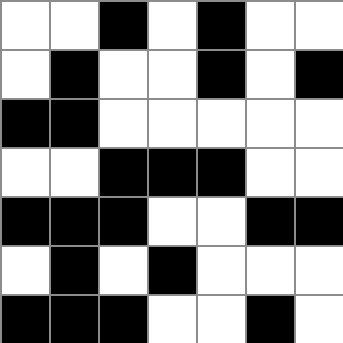[["white", "white", "black", "white", "black", "white", "white"], ["white", "black", "white", "white", "black", "white", "black"], ["black", "black", "white", "white", "white", "white", "white"], ["white", "white", "black", "black", "black", "white", "white"], ["black", "black", "black", "white", "white", "black", "black"], ["white", "black", "white", "black", "white", "white", "white"], ["black", "black", "black", "white", "white", "black", "white"]]